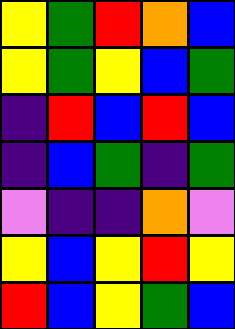[["yellow", "green", "red", "orange", "blue"], ["yellow", "green", "yellow", "blue", "green"], ["indigo", "red", "blue", "red", "blue"], ["indigo", "blue", "green", "indigo", "green"], ["violet", "indigo", "indigo", "orange", "violet"], ["yellow", "blue", "yellow", "red", "yellow"], ["red", "blue", "yellow", "green", "blue"]]